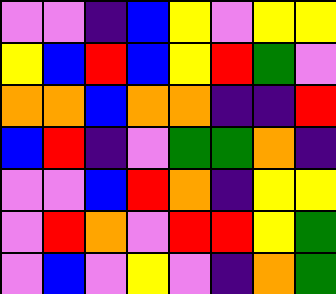[["violet", "violet", "indigo", "blue", "yellow", "violet", "yellow", "yellow"], ["yellow", "blue", "red", "blue", "yellow", "red", "green", "violet"], ["orange", "orange", "blue", "orange", "orange", "indigo", "indigo", "red"], ["blue", "red", "indigo", "violet", "green", "green", "orange", "indigo"], ["violet", "violet", "blue", "red", "orange", "indigo", "yellow", "yellow"], ["violet", "red", "orange", "violet", "red", "red", "yellow", "green"], ["violet", "blue", "violet", "yellow", "violet", "indigo", "orange", "green"]]